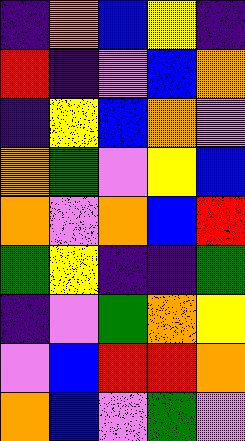[["indigo", "orange", "blue", "yellow", "indigo"], ["red", "indigo", "violet", "blue", "orange"], ["indigo", "yellow", "blue", "orange", "violet"], ["orange", "green", "violet", "yellow", "blue"], ["orange", "violet", "orange", "blue", "red"], ["green", "yellow", "indigo", "indigo", "green"], ["indigo", "violet", "green", "orange", "yellow"], ["violet", "blue", "red", "red", "orange"], ["orange", "blue", "violet", "green", "violet"]]